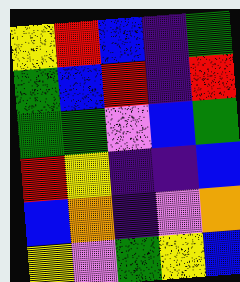[["yellow", "red", "blue", "indigo", "green"], ["green", "blue", "red", "indigo", "red"], ["green", "green", "violet", "blue", "green"], ["red", "yellow", "indigo", "indigo", "blue"], ["blue", "orange", "indigo", "violet", "orange"], ["yellow", "violet", "green", "yellow", "blue"]]